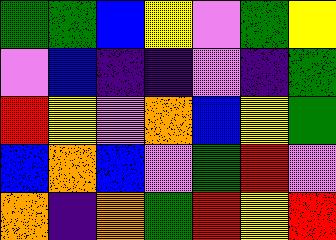[["green", "green", "blue", "yellow", "violet", "green", "yellow"], ["violet", "blue", "indigo", "indigo", "violet", "indigo", "green"], ["red", "yellow", "violet", "orange", "blue", "yellow", "green"], ["blue", "orange", "blue", "violet", "green", "red", "violet"], ["orange", "indigo", "orange", "green", "red", "yellow", "red"]]